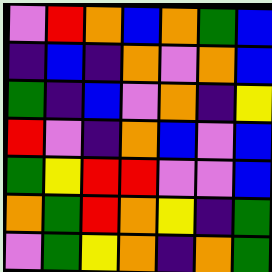[["violet", "red", "orange", "blue", "orange", "green", "blue"], ["indigo", "blue", "indigo", "orange", "violet", "orange", "blue"], ["green", "indigo", "blue", "violet", "orange", "indigo", "yellow"], ["red", "violet", "indigo", "orange", "blue", "violet", "blue"], ["green", "yellow", "red", "red", "violet", "violet", "blue"], ["orange", "green", "red", "orange", "yellow", "indigo", "green"], ["violet", "green", "yellow", "orange", "indigo", "orange", "green"]]